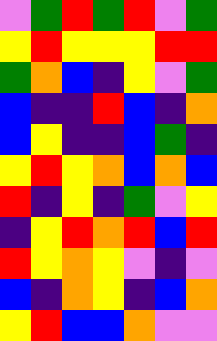[["violet", "green", "red", "green", "red", "violet", "green"], ["yellow", "red", "yellow", "yellow", "yellow", "red", "red"], ["green", "orange", "blue", "indigo", "yellow", "violet", "green"], ["blue", "indigo", "indigo", "red", "blue", "indigo", "orange"], ["blue", "yellow", "indigo", "indigo", "blue", "green", "indigo"], ["yellow", "red", "yellow", "orange", "blue", "orange", "blue"], ["red", "indigo", "yellow", "indigo", "green", "violet", "yellow"], ["indigo", "yellow", "red", "orange", "red", "blue", "red"], ["red", "yellow", "orange", "yellow", "violet", "indigo", "violet"], ["blue", "indigo", "orange", "yellow", "indigo", "blue", "orange"], ["yellow", "red", "blue", "blue", "orange", "violet", "violet"]]